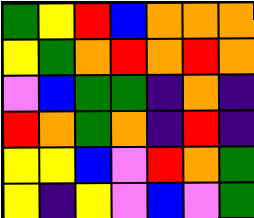[["green", "yellow", "red", "blue", "orange", "orange", "orange"], ["yellow", "green", "orange", "red", "orange", "red", "orange"], ["violet", "blue", "green", "green", "indigo", "orange", "indigo"], ["red", "orange", "green", "orange", "indigo", "red", "indigo"], ["yellow", "yellow", "blue", "violet", "red", "orange", "green"], ["yellow", "indigo", "yellow", "violet", "blue", "violet", "green"]]